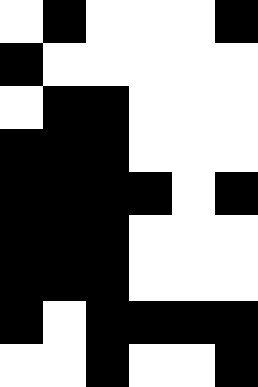[["white", "black", "white", "white", "white", "black"], ["black", "white", "white", "white", "white", "white"], ["white", "black", "black", "white", "white", "white"], ["black", "black", "black", "white", "white", "white"], ["black", "black", "black", "black", "white", "black"], ["black", "black", "black", "white", "white", "white"], ["black", "black", "black", "white", "white", "white"], ["black", "white", "black", "black", "black", "black"], ["white", "white", "black", "white", "white", "black"]]